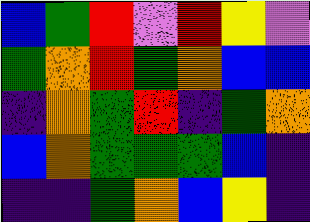[["blue", "green", "red", "violet", "red", "yellow", "violet"], ["green", "orange", "red", "green", "orange", "blue", "blue"], ["indigo", "orange", "green", "red", "indigo", "green", "orange"], ["blue", "orange", "green", "green", "green", "blue", "indigo"], ["indigo", "indigo", "green", "orange", "blue", "yellow", "indigo"]]